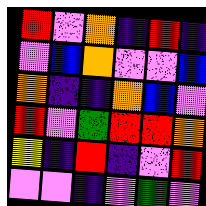[["red", "violet", "orange", "indigo", "red", "indigo"], ["violet", "blue", "orange", "violet", "violet", "blue"], ["orange", "indigo", "indigo", "orange", "blue", "violet"], ["red", "violet", "green", "red", "red", "orange"], ["yellow", "indigo", "red", "indigo", "violet", "red"], ["violet", "violet", "indigo", "violet", "green", "violet"]]